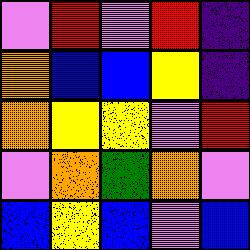[["violet", "red", "violet", "red", "indigo"], ["orange", "blue", "blue", "yellow", "indigo"], ["orange", "yellow", "yellow", "violet", "red"], ["violet", "orange", "green", "orange", "violet"], ["blue", "yellow", "blue", "violet", "blue"]]